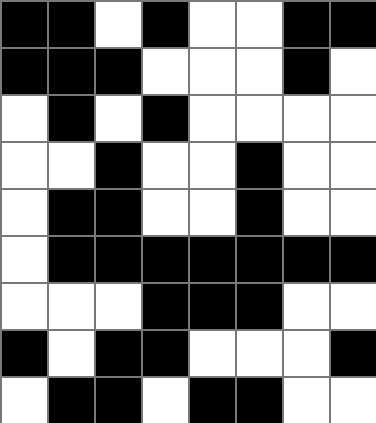[["black", "black", "white", "black", "white", "white", "black", "black"], ["black", "black", "black", "white", "white", "white", "black", "white"], ["white", "black", "white", "black", "white", "white", "white", "white"], ["white", "white", "black", "white", "white", "black", "white", "white"], ["white", "black", "black", "white", "white", "black", "white", "white"], ["white", "black", "black", "black", "black", "black", "black", "black"], ["white", "white", "white", "black", "black", "black", "white", "white"], ["black", "white", "black", "black", "white", "white", "white", "black"], ["white", "black", "black", "white", "black", "black", "white", "white"]]